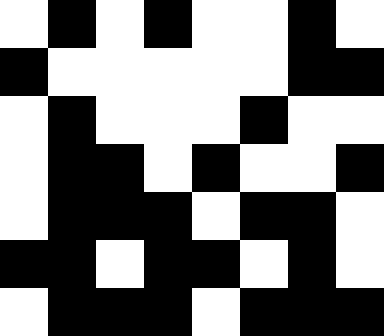[["white", "black", "white", "black", "white", "white", "black", "white"], ["black", "white", "white", "white", "white", "white", "black", "black"], ["white", "black", "white", "white", "white", "black", "white", "white"], ["white", "black", "black", "white", "black", "white", "white", "black"], ["white", "black", "black", "black", "white", "black", "black", "white"], ["black", "black", "white", "black", "black", "white", "black", "white"], ["white", "black", "black", "black", "white", "black", "black", "black"]]